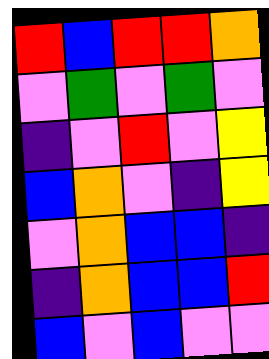[["red", "blue", "red", "red", "orange"], ["violet", "green", "violet", "green", "violet"], ["indigo", "violet", "red", "violet", "yellow"], ["blue", "orange", "violet", "indigo", "yellow"], ["violet", "orange", "blue", "blue", "indigo"], ["indigo", "orange", "blue", "blue", "red"], ["blue", "violet", "blue", "violet", "violet"]]